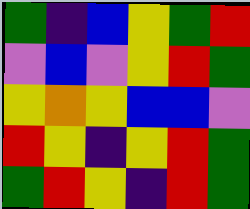[["green", "indigo", "blue", "yellow", "green", "red"], ["violet", "blue", "violet", "yellow", "red", "green"], ["yellow", "orange", "yellow", "blue", "blue", "violet"], ["red", "yellow", "indigo", "yellow", "red", "green"], ["green", "red", "yellow", "indigo", "red", "green"]]